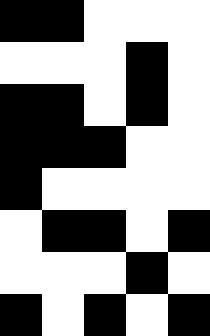[["black", "black", "white", "white", "white"], ["white", "white", "white", "black", "white"], ["black", "black", "white", "black", "white"], ["black", "black", "black", "white", "white"], ["black", "white", "white", "white", "white"], ["white", "black", "black", "white", "black"], ["white", "white", "white", "black", "white"], ["black", "white", "black", "white", "black"]]